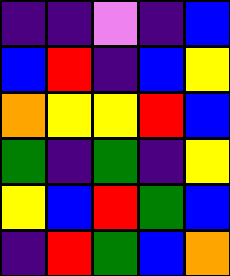[["indigo", "indigo", "violet", "indigo", "blue"], ["blue", "red", "indigo", "blue", "yellow"], ["orange", "yellow", "yellow", "red", "blue"], ["green", "indigo", "green", "indigo", "yellow"], ["yellow", "blue", "red", "green", "blue"], ["indigo", "red", "green", "blue", "orange"]]